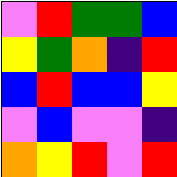[["violet", "red", "green", "green", "blue"], ["yellow", "green", "orange", "indigo", "red"], ["blue", "red", "blue", "blue", "yellow"], ["violet", "blue", "violet", "violet", "indigo"], ["orange", "yellow", "red", "violet", "red"]]